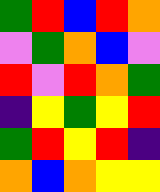[["green", "red", "blue", "red", "orange"], ["violet", "green", "orange", "blue", "violet"], ["red", "violet", "red", "orange", "green"], ["indigo", "yellow", "green", "yellow", "red"], ["green", "red", "yellow", "red", "indigo"], ["orange", "blue", "orange", "yellow", "yellow"]]